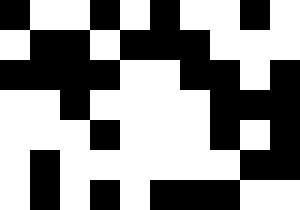[["black", "white", "white", "black", "white", "black", "white", "white", "black", "white"], ["white", "black", "black", "white", "black", "black", "black", "white", "white", "white"], ["black", "black", "black", "black", "white", "white", "black", "black", "white", "black"], ["white", "white", "black", "white", "white", "white", "white", "black", "black", "black"], ["white", "white", "white", "black", "white", "white", "white", "black", "white", "black"], ["white", "black", "white", "white", "white", "white", "white", "white", "black", "black"], ["white", "black", "white", "black", "white", "black", "black", "black", "white", "white"]]